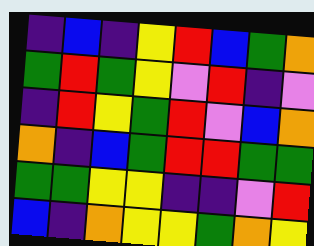[["indigo", "blue", "indigo", "yellow", "red", "blue", "green", "orange"], ["green", "red", "green", "yellow", "violet", "red", "indigo", "violet"], ["indigo", "red", "yellow", "green", "red", "violet", "blue", "orange"], ["orange", "indigo", "blue", "green", "red", "red", "green", "green"], ["green", "green", "yellow", "yellow", "indigo", "indigo", "violet", "red"], ["blue", "indigo", "orange", "yellow", "yellow", "green", "orange", "yellow"]]